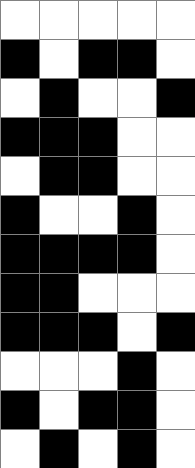[["white", "white", "white", "white", "white"], ["black", "white", "black", "black", "white"], ["white", "black", "white", "white", "black"], ["black", "black", "black", "white", "white"], ["white", "black", "black", "white", "white"], ["black", "white", "white", "black", "white"], ["black", "black", "black", "black", "white"], ["black", "black", "white", "white", "white"], ["black", "black", "black", "white", "black"], ["white", "white", "white", "black", "white"], ["black", "white", "black", "black", "white"], ["white", "black", "white", "black", "white"]]